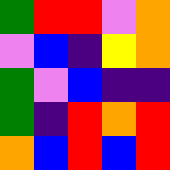[["green", "red", "red", "violet", "orange"], ["violet", "blue", "indigo", "yellow", "orange"], ["green", "violet", "blue", "indigo", "indigo"], ["green", "indigo", "red", "orange", "red"], ["orange", "blue", "red", "blue", "red"]]